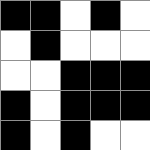[["black", "black", "white", "black", "white"], ["white", "black", "white", "white", "white"], ["white", "white", "black", "black", "black"], ["black", "white", "black", "black", "black"], ["black", "white", "black", "white", "white"]]